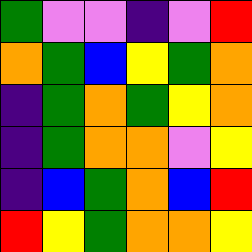[["green", "violet", "violet", "indigo", "violet", "red"], ["orange", "green", "blue", "yellow", "green", "orange"], ["indigo", "green", "orange", "green", "yellow", "orange"], ["indigo", "green", "orange", "orange", "violet", "yellow"], ["indigo", "blue", "green", "orange", "blue", "red"], ["red", "yellow", "green", "orange", "orange", "yellow"]]